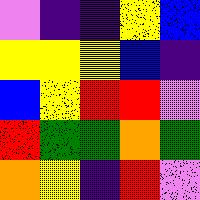[["violet", "indigo", "indigo", "yellow", "blue"], ["yellow", "yellow", "yellow", "blue", "indigo"], ["blue", "yellow", "red", "red", "violet"], ["red", "green", "green", "orange", "green"], ["orange", "yellow", "indigo", "red", "violet"]]